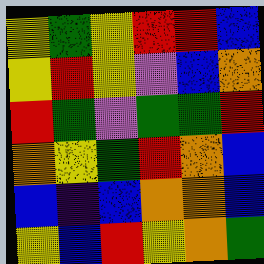[["yellow", "green", "yellow", "red", "red", "blue"], ["yellow", "red", "yellow", "violet", "blue", "orange"], ["red", "green", "violet", "green", "green", "red"], ["orange", "yellow", "green", "red", "orange", "blue"], ["blue", "indigo", "blue", "orange", "orange", "blue"], ["yellow", "blue", "red", "yellow", "orange", "green"]]